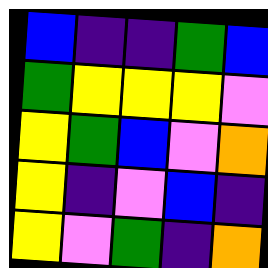[["blue", "indigo", "indigo", "green", "blue"], ["green", "yellow", "yellow", "yellow", "violet"], ["yellow", "green", "blue", "violet", "orange"], ["yellow", "indigo", "violet", "blue", "indigo"], ["yellow", "violet", "green", "indigo", "orange"]]